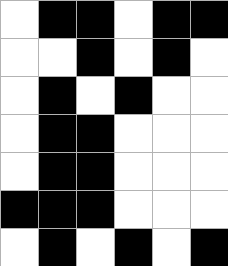[["white", "black", "black", "white", "black", "black"], ["white", "white", "black", "white", "black", "white"], ["white", "black", "white", "black", "white", "white"], ["white", "black", "black", "white", "white", "white"], ["white", "black", "black", "white", "white", "white"], ["black", "black", "black", "white", "white", "white"], ["white", "black", "white", "black", "white", "black"]]